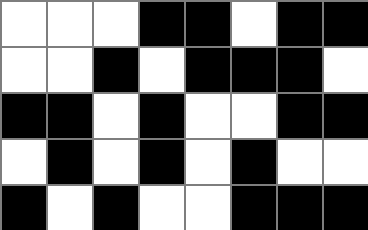[["white", "white", "white", "black", "black", "white", "black", "black"], ["white", "white", "black", "white", "black", "black", "black", "white"], ["black", "black", "white", "black", "white", "white", "black", "black"], ["white", "black", "white", "black", "white", "black", "white", "white"], ["black", "white", "black", "white", "white", "black", "black", "black"]]